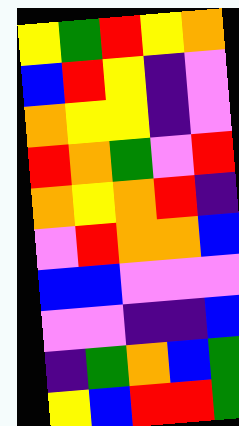[["yellow", "green", "red", "yellow", "orange"], ["blue", "red", "yellow", "indigo", "violet"], ["orange", "yellow", "yellow", "indigo", "violet"], ["red", "orange", "green", "violet", "red"], ["orange", "yellow", "orange", "red", "indigo"], ["violet", "red", "orange", "orange", "blue"], ["blue", "blue", "violet", "violet", "violet"], ["violet", "violet", "indigo", "indigo", "blue"], ["indigo", "green", "orange", "blue", "green"], ["yellow", "blue", "red", "red", "green"]]